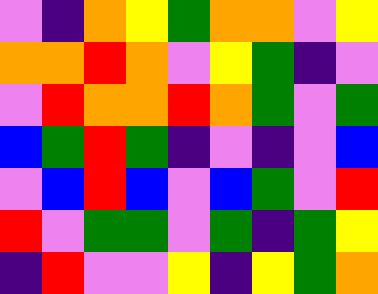[["violet", "indigo", "orange", "yellow", "green", "orange", "orange", "violet", "yellow"], ["orange", "orange", "red", "orange", "violet", "yellow", "green", "indigo", "violet"], ["violet", "red", "orange", "orange", "red", "orange", "green", "violet", "green"], ["blue", "green", "red", "green", "indigo", "violet", "indigo", "violet", "blue"], ["violet", "blue", "red", "blue", "violet", "blue", "green", "violet", "red"], ["red", "violet", "green", "green", "violet", "green", "indigo", "green", "yellow"], ["indigo", "red", "violet", "violet", "yellow", "indigo", "yellow", "green", "orange"]]